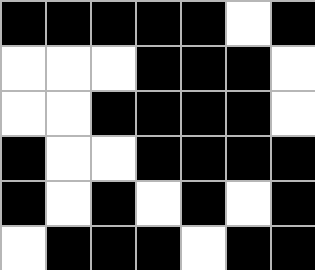[["black", "black", "black", "black", "black", "white", "black"], ["white", "white", "white", "black", "black", "black", "white"], ["white", "white", "black", "black", "black", "black", "white"], ["black", "white", "white", "black", "black", "black", "black"], ["black", "white", "black", "white", "black", "white", "black"], ["white", "black", "black", "black", "white", "black", "black"]]